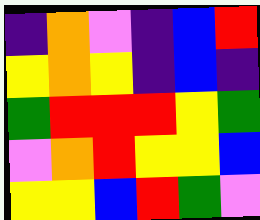[["indigo", "orange", "violet", "indigo", "blue", "red"], ["yellow", "orange", "yellow", "indigo", "blue", "indigo"], ["green", "red", "red", "red", "yellow", "green"], ["violet", "orange", "red", "yellow", "yellow", "blue"], ["yellow", "yellow", "blue", "red", "green", "violet"]]